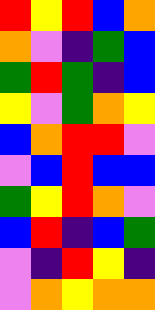[["red", "yellow", "red", "blue", "orange"], ["orange", "violet", "indigo", "green", "blue"], ["green", "red", "green", "indigo", "blue"], ["yellow", "violet", "green", "orange", "yellow"], ["blue", "orange", "red", "red", "violet"], ["violet", "blue", "red", "blue", "blue"], ["green", "yellow", "red", "orange", "violet"], ["blue", "red", "indigo", "blue", "green"], ["violet", "indigo", "red", "yellow", "indigo"], ["violet", "orange", "yellow", "orange", "orange"]]